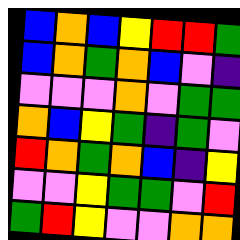[["blue", "orange", "blue", "yellow", "red", "red", "green"], ["blue", "orange", "green", "orange", "blue", "violet", "indigo"], ["violet", "violet", "violet", "orange", "violet", "green", "green"], ["orange", "blue", "yellow", "green", "indigo", "green", "violet"], ["red", "orange", "green", "orange", "blue", "indigo", "yellow"], ["violet", "violet", "yellow", "green", "green", "violet", "red"], ["green", "red", "yellow", "violet", "violet", "orange", "orange"]]